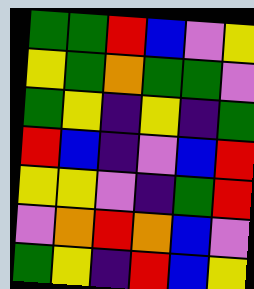[["green", "green", "red", "blue", "violet", "yellow"], ["yellow", "green", "orange", "green", "green", "violet"], ["green", "yellow", "indigo", "yellow", "indigo", "green"], ["red", "blue", "indigo", "violet", "blue", "red"], ["yellow", "yellow", "violet", "indigo", "green", "red"], ["violet", "orange", "red", "orange", "blue", "violet"], ["green", "yellow", "indigo", "red", "blue", "yellow"]]